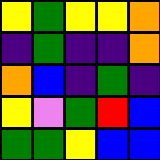[["yellow", "green", "yellow", "yellow", "orange"], ["indigo", "green", "indigo", "indigo", "orange"], ["orange", "blue", "indigo", "green", "indigo"], ["yellow", "violet", "green", "red", "blue"], ["green", "green", "yellow", "blue", "blue"]]